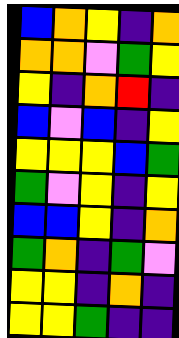[["blue", "orange", "yellow", "indigo", "orange"], ["orange", "orange", "violet", "green", "yellow"], ["yellow", "indigo", "orange", "red", "indigo"], ["blue", "violet", "blue", "indigo", "yellow"], ["yellow", "yellow", "yellow", "blue", "green"], ["green", "violet", "yellow", "indigo", "yellow"], ["blue", "blue", "yellow", "indigo", "orange"], ["green", "orange", "indigo", "green", "violet"], ["yellow", "yellow", "indigo", "orange", "indigo"], ["yellow", "yellow", "green", "indigo", "indigo"]]